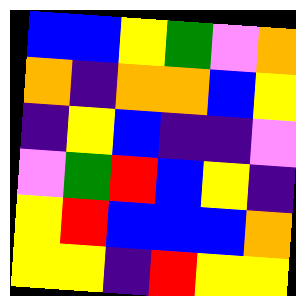[["blue", "blue", "yellow", "green", "violet", "orange"], ["orange", "indigo", "orange", "orange", "blue", "yellow"], ["indigo", "yellow", "blue", "indigo", "indigo", "violet"], ["violet", "green", "red", "blue", "yellow", "indigo"], ["yellow", "red", "blue", "blue", "blue", "orange"], ["yellow", "yellow", "indigo", "red", "yellow", "yellow"]]